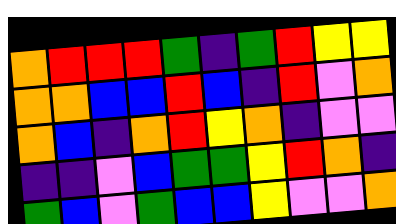[["orange", "red", "red", "red", "green", "indigo", "green", "red", "yellow", "yellow"], ["orange", "orange", "blue", "blue", "red", "blue", "indigo", "red", "violet", "orange"], ["orange", "blue", "indigo", "orange", "red", "yellow", "orange", "indigo", "violet", "violet"], ["indigo", "indigo", "violet", "blue", "green", "green", "yellow", "red", "orange", "indigo"], ["green", "blue", "violet", "green", "blue", "blue", "yellow", "violet", "violet", "orange"]]